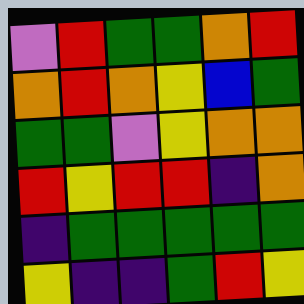[["violet", "red", "green", "green", "orange", "red"], ["orange", "red", "orange", "yellow", "blue", "green"], ["green", "green", "violet", "yellow", "orange", "orange"], ["red", "yellow", "red", "red", "indigo", "orange"], ["indigo", "green", "green", "green", "green", "green"], ["yellow", "indigo", "indigo", "green", "red", "yellow"]]